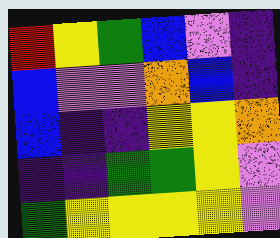[["red", "yellow", "green", "blue", "violet", "indigo"], ["blue", "violet", "violet", "orange", "blue", "indigo"], ["blue", "indigo", "indigo", "yellow", "yellow", "orange"], ["indigo", "indigo", "green", "green", "yellow", "violet"], ["green", "yellow", "yellow", "yellow", "yellow", "violet"]]